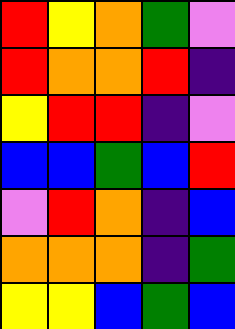[["red", "yellow", "orange", "green", "violet"], ["red", "orange", "orange", "red", "indigo"], ["yellow", "red", "red", "indigo", "violet"], ["blue", "blue", "green", "blue", "red"], ["violet", "red", "orange", "indigo", "blue"], ["orange", "orange", "orange", "indigo", "green"], ["yellow", "yellow", "blue", "green", "blue"]]